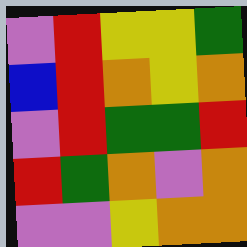[["violet", "red", "yellow", "yellow", "green"], ["blue", "red", "orange", "yellow", "orange"], ["violet", "red", "green", "green", "red"], ["red", "green", "orange", "violet", "orange"], ["violet", "violet", "yellow", "orange", "orange"]]